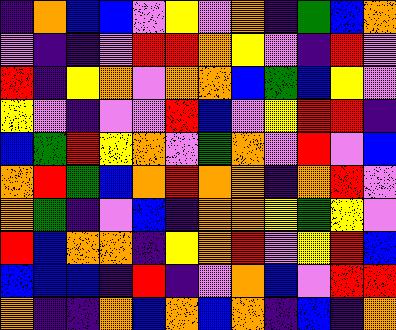[["indigo", "orange", "blue", "blue", "violet", "yellow", "violet", "orange", "indigo", "green", "blue", "orange"], ["violet", "indigo", "indigo", "violet", "red", "red", "orange", "yellow", "violet", "indigo", "red", "violet"], ["red", "indigo", "yellow", "orange", "violet", "orange", "orange", "blue", "green", "blue", "yellow", "violet"], ["yellow", "violet", "indigo", "violet", "violet", "red", "blue", "violet", "yellow", "red", "red", "indigo"], ["blue", "green", "red", "yellow", "orange", "violet", "green", "orange", "violet", "red", "violet", "blue"], ["orange", "red", "green", "blue", "orange", "red", "orange", "orange", "indigo", "orange", "red", "violet"], ["orange", "green", "indigo", "violet", "blue", "indigo", "orange", "orange", "yellow", "green", "yellow", "violet"], ["red", "blue", "orange", "orange", "indigo", "yellow", "orange", "red", "violet", "yellow", "red", "blue"], ["blue", "blue", "blue", "indigo", "red", "indigo", "violet", "orange", "blue", "violet", "red", "red"], ["orange", "indigo", "indigo", "orange", "blue", "orange", "blue", "orange", "indigo", "blue", "indigo", "orange"]]